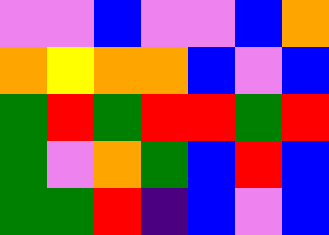[["violet", "violet", "blue", "violet", "violet", "blue", "orange"], ["orange", "yellow", "orange", "orange", "blue", "violet", "blue"], ["green", "red", "green", "red", "red", "green", "red"], ["green", "violet", "orange", "green", "blue", "red", "blue"], ["green", "green", "red", "indigo", "blue", "violet", "blue"]]